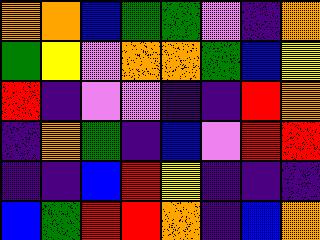[["orange", "orange", "blue", "green", "green", "violet", "indigo", "orange"], ["green", "yellow", "violet", "orange", "orange", "green", "blue", "yellow"], ["red", "indigo", "violet", "violet", "indigo", "indigo", "red", "orange"], ["indigo", "orange", "green", "indigo", "blue", "violet", "red", "red"], ["indigo", "indigo", "blue", "red", "yellow", "indigo", "indigo", "indigo"], ["blue", "green", "red", "red", "orange", "indigo", "blue", "orange"]]